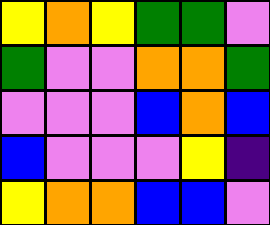[["yellow", "orange", "yellow", "green", "green", "violet"], ["green", "violet", "violet", "orange", "orange", "green"], ["violet", "violet", "violet", "blue", "orange", "blue"], ["blue", "violet", "violet", "violet", "yellow", "indigo"], ["yellow", "orange", "orange", "blue", "blue", "violet"]]